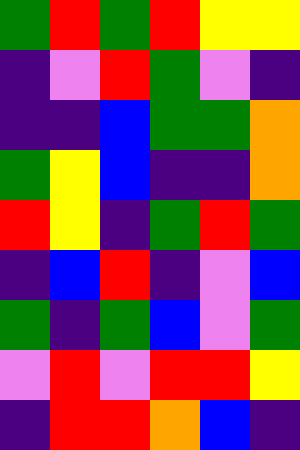[["green", "red", "green", "red", "yellow", "yellow"], ["indigo", "violet", "red", "green", "violet", "indigo"], ["indigo", "indigo", "blue", "green", "green", "orange"], ["green", "yellow", "blue", "indigo", "indigo", "orange"], ["red", "yellow", "indigo", "green", "red", "green"], ["indigo", "blue", "red", "indigo", "violet", "blue"], ["green", "indigo", "green", "blue", "violet", "green"], ["violet", "red", "violet", "red", "red", "yellow"], ["indigo", "red", "red", "orange", "blue", "indigo"]]